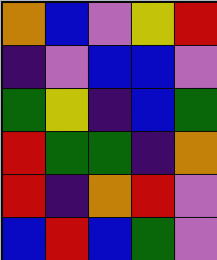[["orange", "blue", "violet", "yellow", "red"], ["indigo", "violet", "blue", "blue", "violet"], ["green", "yellow", "indigo", "blue", "green"], ["red", "green", "green", "indigo", "orange"], ["red", "indigo", "orange", "red", "violet"], ["blue", "red", "blue", "green", "violet"]]